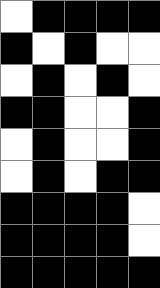[["white", "black", "black", "black", "black"], ["black", "white", "black", "white", "white"], ["white", "black", "white", "black", "white"], ["black", "black", "white", "white", "black"], ["white", "black", "white", "white", "black"], ["white", "black", "white", "black", "black"], ["black", "black", "black", "black", "white"], ["black", "black", "black", "black", "white"], ["black", "black", "black", "black", "black"]]